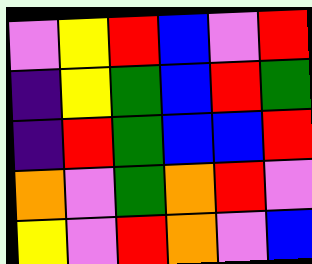[["violet", "yellow", "red", "blue", "violet", "red"], ["indigo", "yellow", "green", "blue", "red", "green"], ["indigo", "red", "green", "blue", "blue", "red"], ["orange", "violet", "green", "orange", "red", "violet"], ["yellow", "violet", "red", "orange", "violet", "blue"]]